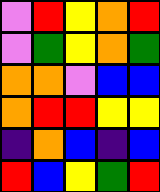[["violet", "red", "yellow", "orange", "red"], ["violet", "green", "yellow", "orange", "green"], ["orange", "orange", "violet", "blue", "blue"], ["orange", "red", "red", "yellow", "yellow"], ["indigo", "orange", "blue", "indigo", "blue"], ["red", "blue", "yellow", "green", "red"]]